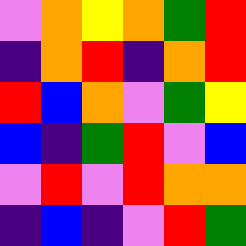[["violet", "orange", "yellow", "orange", "green", "red"], ["indigo", "orange", "red", "indigo", "orange", "red"], ["red", "blue", "orange", "violet", "green", "yellow"], ["blue", "indigo", "green", "red", "violet", "blue"], ["violet", "red", "violet", "red", "orange", "orange"], ["indigo", "blue", "indigo", "violet", "red", "green"]]